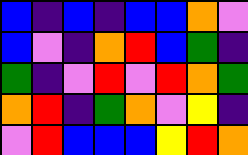[["blue", "indigo", "blue", "indigo", "blue", "blue", "orange", "violet"], ["blue", "violet", "indigo", "orange", "red", "blue", "green", "indigo"], ["green", "indigo", "violet", "red", "violet", "red", "orange", "green"], ["orange", "red", "indigo", "green", "orange", "violet", "yellow", "indigo"], ["violet", "red", "blue", "blue", "blue", "yellow", "red", "orange"]]